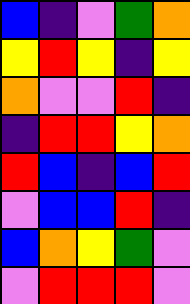[["blue", "indigo", "violet", "green", "orange"], ["yellow", "red", "yellow", "indigo", "yellow"], ["orange", "violet", "violet", "red", "indigo"], ["indigo", "red", "red", "yellow", "orange"], ["red", "blue", "indigo", "blue", "red"], ["violet", "blue", "blue", "red", "indigo"], ["blue", "orange", "yellow", "green", "violet"], ["violet", "red", "red", "red", "violet"]]